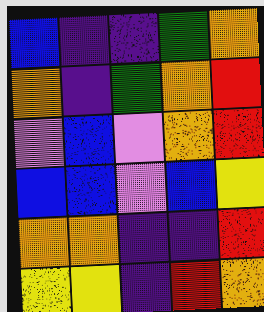[["blue", "indigo", "indigo", "green", "orange"], ["orange", "indigo", "green", "orange", "red"], ["violet", "blue", "violet", "orange", "red"], ["blue", "blue", "violet", "blue", "yellow"], ["orange", "orange", "indigo", "indigo", "red"], ["yellow", "yellow", "indigo", "red", "orange"]]